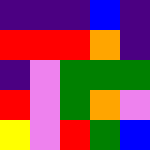[["indigo", "indigo", "indigo", "blue", "indigo"], ["red", "red", "red", "orange", "indigo"], ["indigo", "violet", "green", "green", "green"], ["red", "violet", "green", "orange", "violet"], ["yellow", "violet", "red", "green", "blue"]]